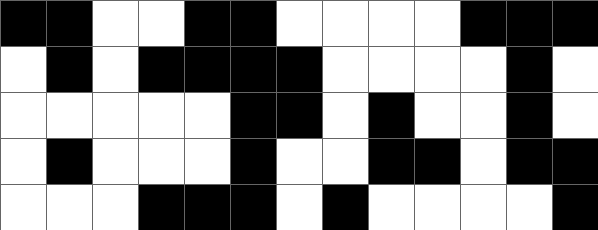[["black", "black", "white", "white", "black", "black", "white", "white", "white", "white", "black", "black", "black"], ["white", "black", "white", "black", "black", "black", "black", "white", "white", "white", "white", "black", "white"], ["white", "white", "white", "white", "white", "black", "black", "white", "black", "white", "white", "black", "white"], ["white", "black", "white", "white", "white", "black", "white", "white", "black", "black", "white", "black", "black"], ["white", "white", "white", "black", "black", "black", "white", "black", "white", "white", "white", "white", "black"]]